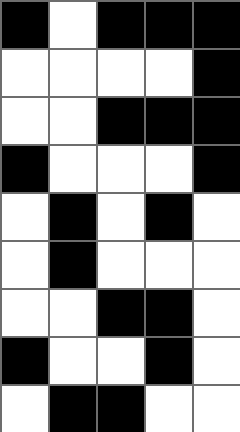[["black", "white", "black", "black", "black"], ["white", "white", "white", "white", "black"], ["white", "white", "black", "black", "black"], ["black", "white", "white", "white", "black"], ["white", "black", "white", "black", "white"], ["white", "black", "white", "white", "white"], ["white", "white", "black", "black", "white"], ["black", "white", "white", "black", "white"], ["white", "black", "black", "white", "white"]]